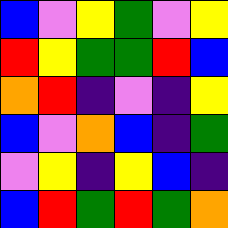[["blue", "violet", "yellow", "green", "violet", "yellow"], ["red", "yellow", "green", "green", "red", "blue"], ["orange", "red", "indigo", "violet", "indigo", "yellow"], ["blue", "violet", "orange", "blue", "indigo", "green"], ["violet", "yellow", "indigo", "yellow", "blue", "indigo"], ["blue", "red", "green", "red", "green", "orange"]]